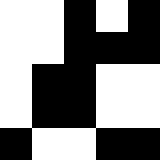[["white", "white", "black", "white", "black"], ["white", "white", "black", "black", "black"], ["white", "black", "black", "white", "white"], ["white", "black", "black", "white", "white"], ["black", "white", "white", "black", "black"]]